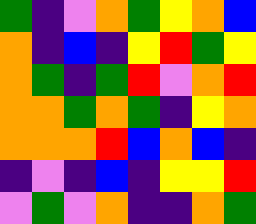[["green", "indigo", "violet", "orange", "green", "yellow", "orange", "blue"], ["orange", "indigo", "blue", "indigo", "yellow", "red", "green", "yellow"], ["orange", "green", "indigo", "green", "red", "violet", "orange", "red"], ["orange", "orange", "green", "orange", "green", "indigo", "yellow", "orange"], ["orange", "orange", "orange", "red", "blue", "orange", "blue", "indigo"], ["indigo", "violet", "indigo", "blue", "indigo", "yellow", "yellow", "red"], ["violet", "green", "violet", "orange", "indigo", "indigo", "orange", "green"]]